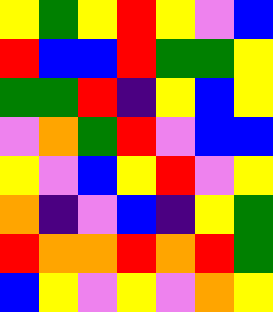[["yellow", "green", "yellow", "red", "yellow", "violet", "blue"], ["red", "blue", "blue", "red", "green", "green", "yellow"], ["green", "green", "red", "indigo", "yellow", "blue", "yellow"], ["violet", "orange", "green", "red", "violet", "blue", "blue"], ["yellow", "violet", "blue", "yellow", "red", "violet", "yellow"], ["orange", "indigo", "violet", "blue", "indigo", "yellow", "green"], ["red", "orange", "orange", "red", "orange", "red", "green"], ["blue", "yellow", "violet", "yellow", "violet", "orange", "yellow"]]